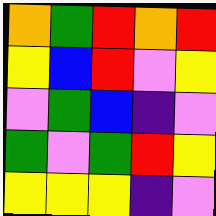[["orange", "green", "red", "orange", "red"], ["yellow", "blue", "red", "violet", "yellow"], ["violet", "green", "blue", "indigo", "violet"], ["green", "violet", "green", "red", "yellow"], ["yellow", "yellow", "yellow", "indigo", "violet"]]